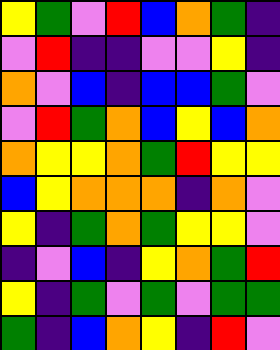[["yellow", "green", "violet", "red", "blue", "orange", "green", "indigo"], ["violet", "red", "indigo", "indigo", "violet", "violet", "yellow", "indigo"], ["orange", "violet", "blue", "indigo", "blue", "blue", "green", "violet"], ["violet", "red", "green", "orange", "blue", "yellow", "blue", "orange"], ["orange", "yellow", "yellow", "orange", "green", "red", "yellow", "yellow"], ["blue", "yellow", "orange", "orange", "orange", "indigo", "orange", "violet"], ["yellow", "indigo", "green", "orange", "green", "yellow", "yellow", "violet"], ["indigo", "violet", "blue", "indigo", "yellow", "orange", "green", "red"], ["yellow", "indigo", "green", "violet", "green", "violet", "green", "green"], ["green", "indigo", "blue", "orange", "yellow", "indigo", "red", "violet"]]